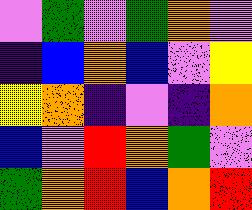[["violet", "green", "violet", "green", "orange", "violet"], ["indigo", "blue", "orange", "blue", "violet", "yellow"], ["yellow", "orange", "indigo", "violet", "indigo", "orange"], ["blue", "violet", "red", "orange", "green", "violet"], ["green", "orange", "red", "blue", "orange", "red"]]